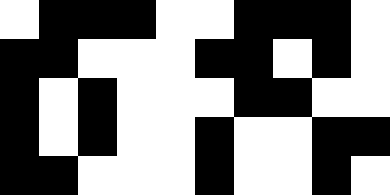[["white", "black", "black", "black", "white", "white", "black", "black", "black", "white"], ["black", "black", "white", "white", "white", "black", "black", "white", "black", "white"], ["black", "white", "black", "white", "white", "white", "black", "black", "white", "white"], ["black", "white", "black", "white", "white", "black", "white", "white", "black", "black"], ["black", "black", "white", "white", "white", "black", "white", "white", "black", "white"]]